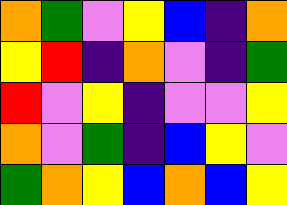[["orange", "green", "violet", "yellow", "blue", "indigo", "orange"], ["yellow", "red", "indigo", "orange", "violet", "indigo", "green"], ["red", "violet", "yellow", "indigo", "violet", "violet", "yellow"], ["orange", "violet", "green", "indigo", "blue", "yellow", "violet"], ["green", "orange", "yellow", "blue", "orange", "blue", "yellow"]]